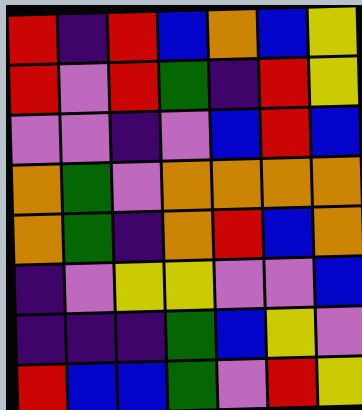[["red", "indigo", "red", "blue", "orange", "blue", "yellow"], ["red", "violet", "red", "green", "indigo", "red", "yellow"], ["violet", "violet", "indigo", "violet", "blue", "red", "blue"], ["orange", "green", "violet", "orange", "orange", "orange", "orange"], ["orange", "green", "indigo", "orange", "red", "blue", "orange"], ["indigo", "violet", "yellow", "yellow", "violet", "violet", "blue"], ["indigo", "indigo", "indigo", "green", "blue", "yellow", "violet"], ["red", "blue", "blue", "green", "violet", "red", "yellow"]]